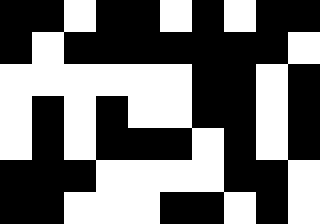[["black", "black", "white", "black", "black", "white", "black", "white", "black", "black"], ["black", "white", "black", "black", "black", "black", "black", "black", "black", "white"], ["white", "white", "white", "white", "white", "white", "black", "black", "white", "black"], ["white", "black", "white", "black", "white", "white", "black", "black", "white", "black"], ["white", "black", "white", "black", "black", "black", "white", "black", "white", "black"], ["black", "black", "black", "white", "white", "white", "white", "black", "black", "white"], ["black", "black", "white", "white", "white", "black", "black", "white", "black", "white"]]